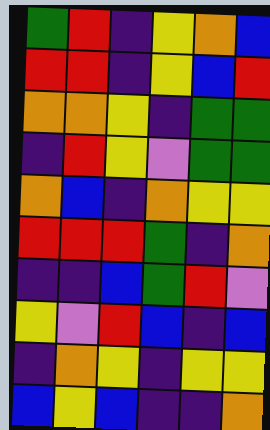[["green", "red", "indigo", "yellow", "orange", "blue"], ["red", "red", "indigo", "yellow", "blue", "red"], ["orange", "orange", "yellow", "indigo", "green", "green"], ["indigo", "red", "yellow", "violet", "green", "green"], ["orange", "blue", "indigo", "orange", "yellow", "yellow"], ["red", "red", "red", "green", "indigo", "orange"], ["indigo", "indigo", "blue", "green", "red", "violet"], ["yellow", "violet", "red", "blue", "indigo", "blue"], ["indigo", "orange", "yellow", "indigo", "yellow", "yellow"], ["blue", "yellow", "blue", "indigo", "indigo", "orange"]]